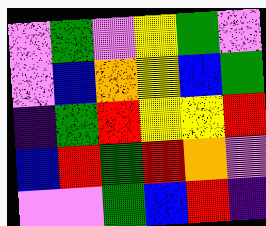[["violet", "green", "violet", "yellow", "green", "violet"], ["violet", "blue", "orange", "yellow", "blue", "green"], ["indigo", "green", "red", "yellow", "yellow", "red"], ["blue", "red", "green", "red", "orange", "violet"], ["violet", "violet", "green", "blue", "red", "indigo"]]